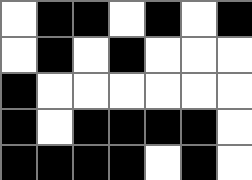[["white", "black", "black", "white", "black", "white", "black"], ["white", "black", "white", "black", "white", "white", "white"], ["black", "white", "white", "white", "white", "white", "white"], ["black", "white", "black", "black", "black", "black", "white"], ["black", "black", "black", "black", "white", "black", "white"]]